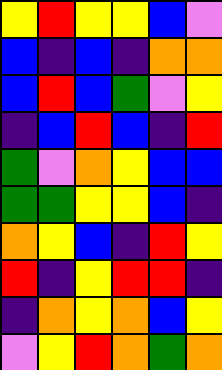[["yellow", "red", "yellow", "yellow", "blue", "violet"], ["blue", "indigo", "blue", "indigo", "orange", "orange"], ["blue", "red", "blue", "green", "violet", "yellow"], ["indigo", "blue", "red", "blue", "indigo", "red"], ["green", "violet", "orange", "yellow", "blue", "blue"], ["green", "green", "yellow", "yellow", "blue", "indigo"], ["orange", "yellow", "blue", "indigo", "red", "yellow"], ["red", "indigo", "yellow", "red", "red", "indigo"], ["indigo", "orange", "yellow", "orange", "blue", "yellow"], ["violet", "yellow", "red", "orange", "green", "orange"]]